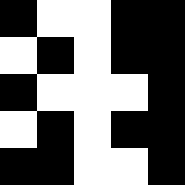[["black", "white", "white", "black", "black"], ["white", "black", "white", "black", "black"], ["black", "white", "white", "white", "black"], ["white", "black", "white", "black", "black"], ["black", "black", "white", "white", "black"]]